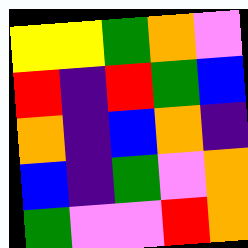[["yellow", "yellow", "green", "orange", "violet"], ["red", "indigo", "red", "green", "blue"], ["orange", "indigo", "blue", "orange", "indigo"], ["blue", "indigo", "green", "violet", "orange"], ["green", "violet", "violet", "red", "orange"]]